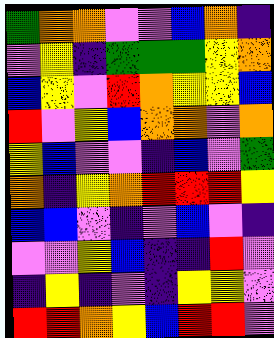[["green", "orange", "orange", "violet", "violet", "blue", "orange", "indigo"], ["violet", "yellow", "indigo", "green", "green", "green", "yellow", "orange"], ["blue", "yellow", "violet", "red", "orange", "yellow", "yellow", "blue"], ["red", "violet", "yellow", "blue", "orange", "orange", "violet", "orange"], ["yellow", "blue", "violet", "violet", "indigo", "blue", "violet", "green"], ["orange", "indigo", "yellow", "orange", "red", "red", "red", "yellow"], ["blue", "blue", "violet", "indigo", "violet", "blue", "violet", "indigo"], ["violet", "violet", "yellow", "blue", "indigo", "indigo", "red", "violet"], ["indigo", "yellow", "indigo", "violet", "indigo", "yellow", "yellow", "violet"], ["red", "red", "orange", "yellow", "blue", "red", "red", "violet"]]